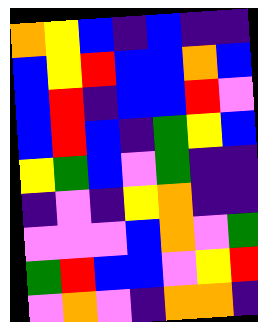[["orange", "yellow", "blue", "indigo", "blue", "indigo", "indigo"], ["blue", "yellow", "red", "blue", "blue", "orange", "blue"], ["blue", "red", "indigo", "blue", "blue", "red", "violet"], ["blue", "red", "blue", "indigo", "green", "yellow", "blue"], ["yellow", "green", "blue", "violet", "green", "indigo", "indigo"], ["indigo", "violet", "indigo", "yellow", "orange", "indigo", "indigo"], ["violet", "violet", "violet", "blue", "orange", "violet", "green"], ["green", "red", "blue", "blue", "violet", "yellow", "red"], ["violet", "orange", "violet", "indigo", "orange", "orange", "indigo"]]